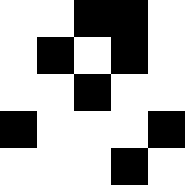[["white", "white", "black", "black", "white"], ["white", "black", "white", "black", "white"], ["white", "white", "black", "white", "white"], ["black", "white", "white", "white", "black"], ["white", "white", "white", "black", "white"]]